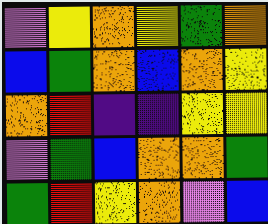[["violet", "yellow", "orange", "yellow", "green", "orange"], ["blue", "green", "orange", "blue", "orange", "yellow"], ["orange", "red", "indigo", "indigo", "yellow", "yellow"], ["violet", "green", "blue", "orange", "orange", "green"], ["green", "red", "yellow", "orange", "violet", "blue"]]